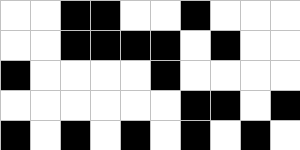[["white", "white", "black", "black", "white", "white", "black", "white", "white", "white"], ["white", "white", "black", "black", "black", "black", "white", "black", "white", "white"], ["black", "white", "white", "white", "white", "black", "white", "white", "white", "white"], ["white", "white", "white", "white", "white", "white", "black", "black", "white", "black"], ["black", "white", "black", "white", "black", "white", "black", "white", "black", "white"]]